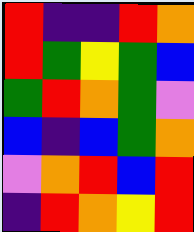[["red", "indigo", "indigo", "red", "orange"], ["red", "green", "yellow", "green", "blue"], ["green", "red", "orange", "green", "violet"], ["blue", "indigo", "blue", "green", "orange"], ["violet", "orange", "red", "blue", "red"], ["indigo", "red", "orange", "yellow", "red"]]